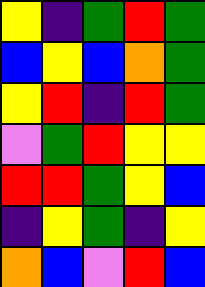[["yellow", "indigo", "green", "red", "green"], ["blue", "yellow", "blue", "orange", "green"], ["yellow", "red", "indigo", "red", "green"], ["violet", "green", "red", "yellow", "yellow"], ["red", "red", "green", "yellow", "blue"], ["indigo", "yellow", "green", "indigo", "yellow"], ["orange", "blue", "violet", "red", "blue"]]